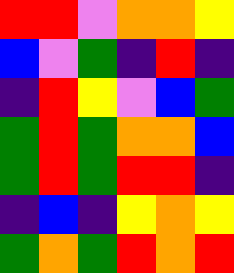[["red", "red", "violet", "orange", "orange", "yellow"], ["blue", "violet", "green", "indigo", "red", "indigo"], ["indigo", "red", "yellow", "violet", "blue", "green"], ["green", "red", "green", "orange", "orange", "blue"], ["green", "red", "green", "red", "red", "indigo"], ["indigo", "blue", "indigo", "yellow", "orange", "yellow"], ["green", "orange", "green", "red", "orange", "red"]]